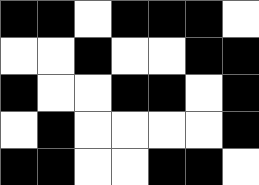[["black", "black", "white", "black", "black", "black", "white"], ["white", "white", "black", "white", "white", "black", "black"], ["black", "white", "white", "black", "black", "white", "black"], ["white", "black", "white", "white", "white", "white", "black"], ["black", "black", "white", "white", "black", "black", "white"]]